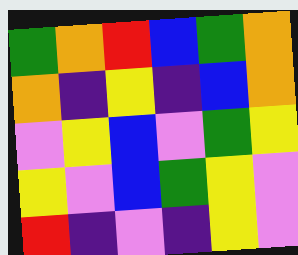[["green", "orange", "red", "blue", "green", "orange"], ["orange", "indigo", "yellow", "indigo", "blue", "orange"], ["violet", "yellow", "blue", "violet", "green", "yellow"], ["yellow", "violet", "blue", "green", "yellow", "violet"], ["red", "indigo", "violet", "indigo", "yellow", "violet"]]